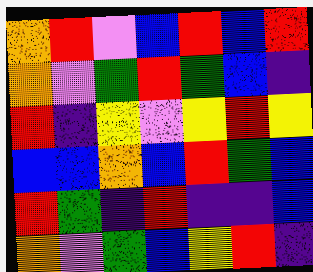[["orange", "red", "violet", "blue", "red", "blue", "red"], ["orange", "violet", "green", "red", "green", "blue", "indigo"], ["red", "indigo", "yellow", "violet", "yellow", "red", "yellow"], ["blue", "blue", "orange", "blue", "red", "green", "blue"], ["red", "green", "indigo", "red", "indigo", "indigo", "blue"], ["orange", "violet", "green", "blue", "yellow", "red", "indigo"]]